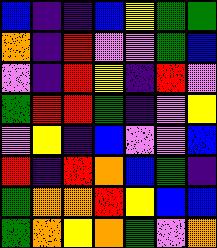[["blue", "indigo", "indigo", "blue", "yellow", "green", "green"], ["orange", "indigo", "red", "violet", "violet", "green", "blue"], ["violet", "indigo", "red", "yellow", "indigo", "red", "violet"], ["green", "red", "red", "green", "indigo", "violet", "yellow"], ["violet", "yellow", "indigo", "blue", "violet", "violet", "blue"], ["red", "indigo", "red", "orange", "blue", "green", "indigo"], ["green", "orange", "orange", "red", "yellow", "blue", "blue"], ["green", "orange", "yellow", "orange", "green", "violet", "orange"]]